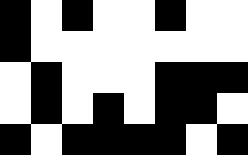[["black", "white", "black", "white", "white", "black", "white", "white"], ["black", "white", "white", "white", "white", "white", "white", "white"], ["white", "black", "white", "white", "white", "black", "black", "black"], ["white", "black", "white", "black", "white", "black", "black", "white"], ["black", "white", "black", "black", "black", "black", "white", "black"]]